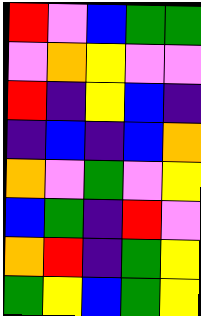[["red", "violet", "blue", "green", "green"], ["violet", "orange", "yellow", "violet", "violet"], ["red", "indigo", "yellow", "blue", "indigo"], ["indigo", "blue", "indigo", "blue", "orange"], ["orange", "violet", "green", "violet", "yellow"], ["blue", "green", "indigo", "red", "violet"], ["orange", "red", "indigo", "green", "yellow"], ["green", "yellow", "blue", "green", "yellow"]]